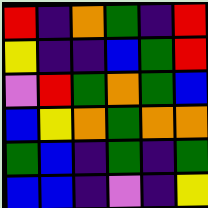[["red", "indigo", "orange", "green", "indigo", "red"], ["yellow", "indigo", "indigo", "blue", "green", "red"], ["violet", "red", "green", "orange", "green", "blue"], ["blue", "yellow", "orange", "green", "orange", "orange"], ["green", "blue", "indigo", "green", "indigo", "green"], ["blue", "blue", "indigo", "violet", "indigo", "yellow"]]